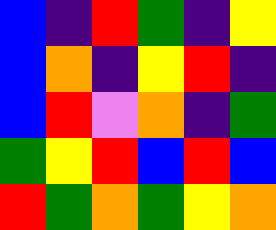[["blue", "indigo", "red", "green", "indigo", "yellow"], ["blue", "orange", "indigo", "yellow", "red", "indigo"], ["blue", "red", "violet", "orange", "indigo", "green"], ["green", "yellow", "red", "blue", "red", "blue"], ["red", "green", "orange", "green", "yellow", "orange"]]